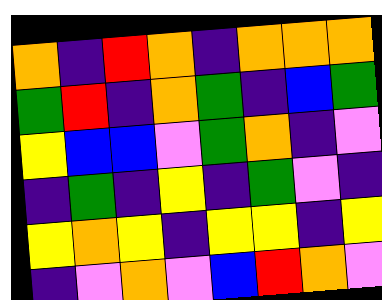[["orange", "indigo", "red", "orange", "indigo", "orange", "orange", "orange"], ["green", "red", "indigo", "orange", "green", "indigo", "blue", "green"], ["yellow", "blue", "blue", "violet", "green", "orange", "indigo", "violet"], ["indigo", "green", "indigo", "yellow", "indigo", "green", "violet", "indigo"], ["yellow", "orange", "yellow", "indigo", "yellow", "yellow", "indigo", "yellow"], ["indigo", "violet", "orange", "violet", "blue", "red", "orange", "violet"]]